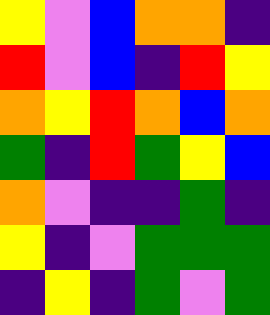[["yellow", "violet", "blue", "orange", "orange", "indigo"], ["red", "violet", "blue", "indigo", "red", "yellow"], ["orange", "yellow", "red", "orange", "blue", "orange"], ["green", "indigo", "red", "green", "yellow", "blue"], ["orange", "violet", "indigo", "indigo", "green", "indigo"], ["yellow", "indigo", "violet", "green", "green", "green"], ["indigo", "yellow", "indigo", "green", "violet", "green"]]